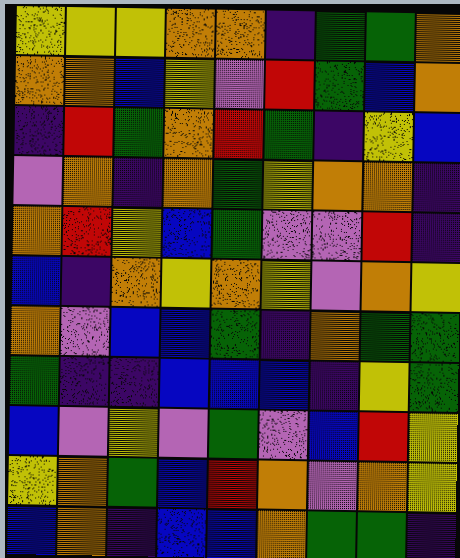[["yellow", "yellow", "yellow", "orange", "orange", "indigo", "green", "green", "orange"], ["orange", "orange", "blue", "yellow", "violet", "red", "green", "blue", "orange"], ["indigo", "red", "green", "orange", "red", "green", "indigo", "yellow", "blue"], ["violet", "orange", "indigo", "orange", "green", "yellow", "orange", "orange", "indigo"], ["orange", "red", "yellow", "blue", "green", "violet", "violet", "red", "indigo"], ["blue", "indigo", "orange", "yellow", "orange", "yellow", "violet", "orange", "yellow"], ["orange", "violet", "blue", "blue", "green", "indigo", "orange", "green", "green"], ["green", "indigo", "indigo", "blue", "blue", "blue", "indigo", "yellow", "green"], ["blue", "violet", "yellow", "violet", "green", "violet", "blue", "red", "yellow"], ["yellow", "orange", "green", "blue", "red", "orange", "violet", "orange", "yellow"], ["blue", "orange", "indigo", "blue", "blue", "orange", "green", "green", "indigo"]]